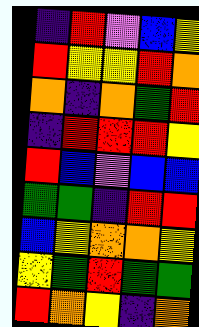[["indigo", "red", "violet", "blue", "yellow"], ["red", "yellow", "yellow", "red", "orange"], ["orange", "indigo", "orange", "green", "red"], ["indigo", "red", "red", "red", "yellow"], ["red", "blue", "violet", "blue", "blue"], ["green", "green", "indigo", "red", "red"], ["blue", "yellow", "orange", "orange", "yellow"], ["yellow", "green", "red", "green", "green"], ["red", "orange", "yellow", "indigo", "orange"]]